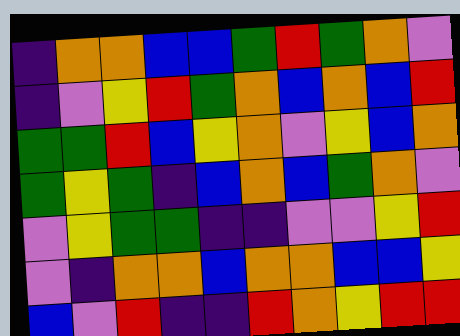[["indigo", "orange", "orange", "blue", "blue", "green", "red", "green", "orange", "violet"], ["indigo", "violet", "yellow", "red", "green", "orange", "blue", "orange", "blue", "red"], ["green", "green", "red", "blue", "yellow", "orange", "violet", "yellow", "blue", "orange"], ["green", "yellow", "green", "indigo", "blue", "orange", "blue", "green", "orange", "violet"], ["violet", "yellow", "green", "green", "indigo", "indigo", "violet", "violet", "yellow", "red"], ["violet", "indigo", "orange", "orange", "blue", "orange", "orange", "blue", "blue", "yellow"], ["blue", "violet", "red", "indigo", "indigo", "red", "orange", "yellow", "red", "red"]]